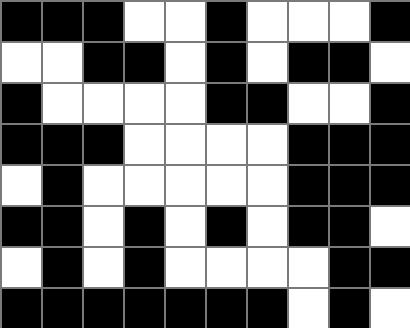[["black", "black", "black", "white", "white", "black", "white", "white", "white", "black"], ["white", "white", "black", "black", "white", "black", "white", "black", "black", "white"], ["black", "white", "white", "white", "white", "black", "black", "white", "white", "black"], ["black", "black", "black", "white", "white", "white", "white", "black", "black", "black"], ["white", "black", "white", "white", "white", "white", "white", "black", "black", "black"], ["black", "black", "white", "black", "white", "black", "white", "black", "black", "white"], ["white", "black", "white", "black", "white", "white", "white", "white", "black", "black"], ["black", "black", "black", "black", "black", "black", "black", "white", "black", "white"]]